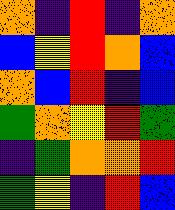[["orange", "indigo", "red", "indigo", "orange"], ["blue", "yellow", "red", "orange", "blue"], ["orange", "blue", "red", "indigo", "blue"], ["green", "orange", "yellow", "red", "green"], ["indigo", "green", "orange", "orange", "red"], ["green", "yellow", "indigo", "red", "blue"]]